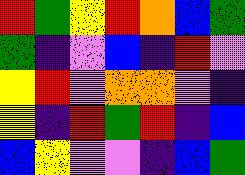[["red", "green", "yellow", "red", "orange", "blue", "green"], ["green", "indigo", "violet", "blue", "indigo", "red", "violet"], ["yellow", "red", "violet", "orange", "orange", "violet", "indigo"], ["yellow", "indigo", "red", "green", "red", "indigo", "blue"], ["blue", "yellow", "violet", "violet", "indigo", "blue", "green"]]